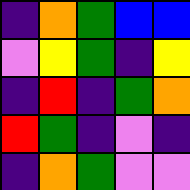[["indigo", "orange", "green", "blue", "blue"], ["violet", "yellow", "green", "indigo", "yellow"], ["indigo", "red", "indigo", "green", "orange"], ["red", "green", "indigo", "violet", "indigo"], ["indigo", "orange", "green", "violet", "violet"]]